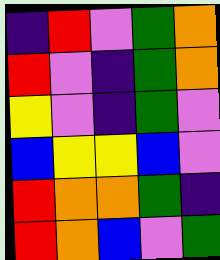[["indigo", "red", "violet", "green", "orange"], ["red", "violet", "indigo", "green", "orange"], ["yellow", "violet", "indigo", "green", "violet"], ["blue", "yellow", "yellow", "blue", "violet"], ["red", "orange", "orange", "green", "indigo"], ["red", "orange", "blue", "violet", "green"]]